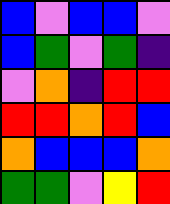[["blue", "violet", "blue", "blue", "violet"], ["blue", "green", "violet", "green", "indigo"], ["violet", "orange", "indigo", "red", "red"], ["red", "red", "orange", "red", "blue"], ["orange", "blue", "blue", "blue", "orange"], ["green", "green", "violet", "yellow", "red"]]